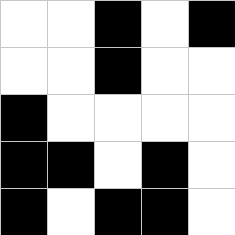[["white", "white", "black", "white", "black"], ["white", "white", "black", "white", "white"], ["black", "white", "white", "white", "white"], ["black", "black", "white", "black", "white"], ["black", "white", "black", "black", "white"]]